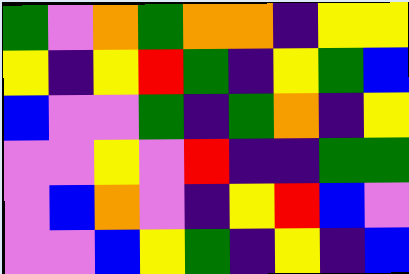[["green", "violet", "orange", "green", "orange", "orange", "indigo", "yellow", "yellow"], ["yellow", "indigo", "yellow", "red", "green", "indigo", "yellow", "green", "blue"], ["blue", "violet", "violet", "green", "indigo", "green", "orange", "indigo", "yellow"], ["violet", "violet", "yellow", "violet", "red", "indigo", "indigo", "green", "green"], ["violet", "blue", "orange", "violet", "indigo", "yellow", "red", "blue", "violet"], ["violet", "violet", "blue", "yellow", "green", "indigo", "yellow", "indigo", "blue"]]